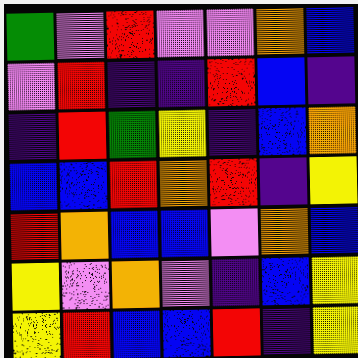[["green", "violet", "red", "violet", "violet", "orange", "blue"], ["violet", "red", "indigo", "indigo", "red", "blue", "indigo"], ["indigo", "red", "green", "yellow", "indigo", "blue", "orange"], ["blue", "blue", "red", "orange", "red", "indigo", "yellow"], ["red", "orange", "blue", "blue", "violet", "orange", "blue"], ["yellow", "violet", "orange", "violet", "indigo", "blue", "yellow"], ["yellow", "red", "blue", "blue", "red", "indigo", "yellow"]]